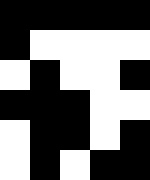[["black", "black", "black", "black", "black"], ["black", "white", "white", "white", "white"], ["white", "black", "white", "white", "black"], ["black", "black", "black", "white", "white"], ["white", "black", "black", "white", "black"], ["white", "black", "white", "black", "black"]]